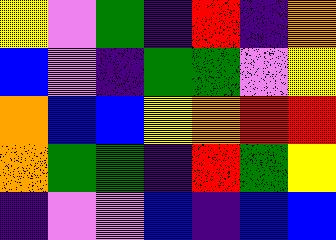[["yellow", "violet", "green", "indigo", "red", "indigo", "orange"], ["blue", "violet", "indigo", "green", "green", "violet", "yellow"], ["orange", "blue", "blue", "yellow", "orange", "red", "red"], ["orange", "green", "green", "indigo", "red", "green", "yellow"], ["indigo", "violet", "violet", "blue", "indigo", "blue", "blue"]]